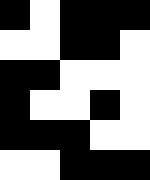[["black", "white", "black", "black", "black"], ["white", "white", "black", "black", "white"], ["black", "black", "white", "white", "white"], ["black", "white", "white", "black", "white"], ["black", "black", "black", "white", "white"], ["white", "white", "black", "black", "black"]]